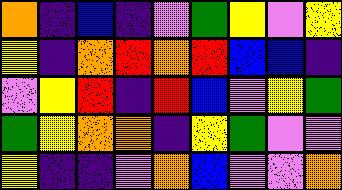[["orange", "indigo", "blue", "indigo", "violet", "green", "yellow", "violet", "yellow"], ["yellow", "indigo", "orange", "red", "orange", "red", "blue", "blue", "indigo"], ["violet", "yellow", "red", "indigo", "red", "blue", "violet", "yellow", "green"], ["green", "yellow", "orange", "orange", "indigo", "yellow", "green", "violet", "violet"], ["yellow", "indigo", "indigo", "violet", "orange", "blue", "violet", "violet", "orange"]]